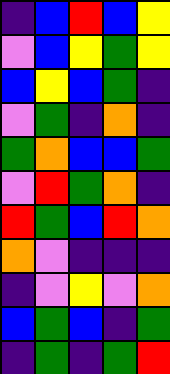[["indigo", "blue", "red", "blue", "yellow"], ["violet", "blue", "yellow", "green", "yellow"], ["blue", "yellow", "blue", "green", "indigo"], ["violet", "green", "indigo", "orange", "indigo"], ["green", "orange", "blue", "blue", "green"], ["violet", "red", "green", "orange", "indigo"], ["red", "green", "blue", "red", "orange"], ["orange", "violet", "indigo", "indigo", "indigo"], ["indigo", "violet", "yellow", "violet", "orange"], ["blue", "green", "blue", "indigo", "green"], ["indigo", "green", "indigo", "green", "red"]]